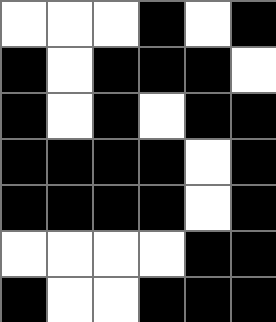[["white", "white", "white", "black", "white", "black"], ["black", "white", "black", "black", "black", "white"], ["black", "white", "black", "white", "black", "black"], ["black", "black", "black", "black", "white", "black"], ["black", "black", "black", "black", "white", "black"], ["white", "white", "white", "white", "black", "black"], ["black", "white", "white", "black", "black", "black"]]